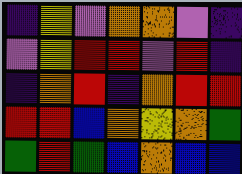[["indigo", "yellow", "violet", "orange", "orange", "violet", "indigo"], ["violet", "yellow", "red", "red", "violet", "red", "indigo"], ["indigo", "orange", "red", "indigo", "orange", "red", "red"], ["red", "red", "blue", "orange", "yellow", "orange", "green"], ["green", "red", "green", "blue", "orange", "blue", "blue"]]